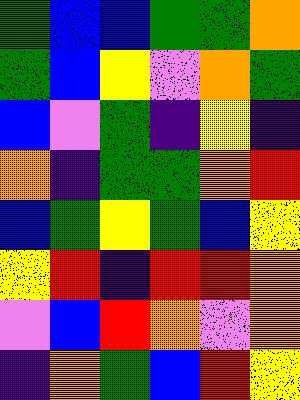[["green", "blue", "blue", "green", "green", "orange"], ["green", "blue", "yellow", "violet", "orange", "green"], ["blue", "violet", "green", "indigo", "yellow", "indigo"], ["orange", "indigo", "green", "green", "orange", "red"], ["blue", "green", "yellow", "green", "blue", "yellow"], ["yellow", "red", "indigo", "red", "red", "orange"], ["violet", "blue", "red", "orange", "violet", "orange"], ["indigo", "orange", "green", "blue", "red", "yellow"]]